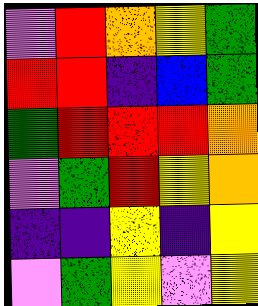[["violet", "red", "orange", "yellow", "green"], ["red", "red", "indigo", "blue", "green"], ["green", "red", "red", "red", "orange"], ["violet", "green", "red", "yellow", "orange"], ["indigo", "indigo", "yellow", "indigo", "yellow"], ["violet", "green", "yellow", "violet", "yellow"]]